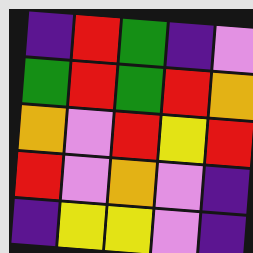[["indigo", "red", "green", "indigo", "violet"], ["green", "red", "green", "red", "orange"], ["orange", "violet", "red", "yellow", "red"], ["red", "violet", "orange", "violet", "indigo"], ["indigo", "yellow", "yellow", "violet", "indigo"]]